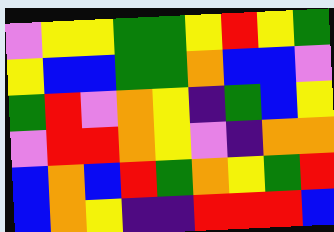[["violet", "yellow", "yellow", "green", "green", "yellow", "red", "yellow", "green"], ["yellow", "blue", "blue", "green", "green", "orange", "blue", "blue", "violet"], ["green", "red", "violet", "orange", "yellow", "indigo", "green", "blue", "yellow"], ["violet", "red", "red", "orange", "yellow", "violet", "indigo", "orange", "orange"], ["blue", "orange", "blue", "red", "green", "orange", "yellow", "green", "red"], ["blue", "orange", "yellow", "indigo", "indigo", "red", "red", "red", "blue"]]